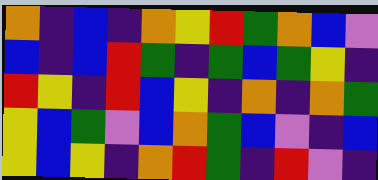[["orange", "indigo", "blue", "indigo", "orange", "yellow", "red", "green", "orange", "blue", "violet"], ["blue", "indigo", "blue", "red", "green", "indigo", "green", "blue", "green", "yellow", "indigo"], ["red", "yellow", "indigo", "red", "blue", "yellow", "indigo", "orange", "indigo", "orange", "green"], ["yellow", "blue", "green", "violet", "blue", "orange", "green", "blue", "violet", "indigo", "blue"], ["yellow", "blue", "yellow", "indigo", "orange", "red", "green", "indigo", "red", "violet", "indigo"]]